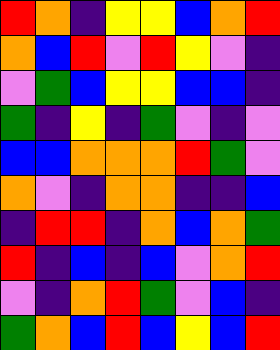[["red", "orange", "indigo", "yellow", "yellow", "blue", "orange", "red"], ["orange", "blue", "red", "violet", "red", "yellow", "violet", "indigo"], ["violet", "green", "blue", "yellow", "yellow", "blue", "blue", "indigo"], ["green", "indigo", "yellow", "indigo", "green", "violet", "indigo", "violet"], ["blue", "blue", "orange", "orange", "orange", "red", "green", "violet"], ["orange", "violet", "indigo", "orange", "orange", "indigo", "indigo", "blue"], ["indigo", "red", "red", "indigo", "orange", "blue", "orange", "green"], ["red", "indigo", "blue", "indigo", "blue", "violet", "orange", "red"], ["violet", "indigo", "orange", "red", "green", "violet", "blue", "indigo"], ["green", "orange", "blue", "red", "blue", "yellow", "blue", "red"]]